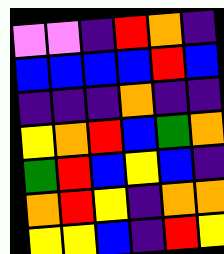[["violet", "violet", "indigo", "red", "orange", "indigo"], ["blue", "blue", "blue", "blue", "red", "blue"], ["indigo", "indigo", "indigo", "orange", "indigo", "indigo"], ["yellow", "orange", "red", "blue", "green", "orange"], ["green", "red", "blue", "yellow", "blue", "indigo"], ["orange", "red", "yellow", "indigo", "orange", "orange"], ["yellow", "yellow", "blue", "indigo", "red", "yellow"]]